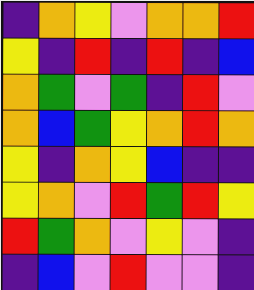[["indigo", "orange", "yellow", "violet", "orange", "orange", "red"], ["yellow", "indigo", "red", "indigo", "red", "indigo", "blue"], ["orange", "green", "violet", "green", "indigo", "red", "violet"], ["orange", "blue", "green", "yellow", "orange", "red", "orange"], ["yellow", "indigo", "orange", "yellow", "blue", "indigo", "indigo"], ["yellow", "orange", "violet", "red", "green", "red", "yellow"], ["red", "green", "orange", "violet", "yellow", "violet", "indigo"], ["indigo", "blue", "violet", "red", "violet", "violet", "indigo"]]